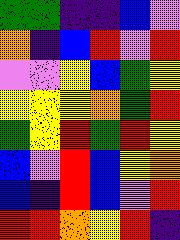[["green", "green", "indigo", "indigo", "blue", "violet"], ["orange", "indigo", "blue", "red", "violet", "red"], ["violet", "violet", "yellow", "blue", "green", "yellow"], ["yellow", "yellow", "yellow", "orange", "green", "red"], ["green", "yellow", "red", "green", "red", "yellow"], ["blue", "violet", "red", "blue", "yellow", "orange"], ["blue", "indigo", "red", "blue", "violet", "red"], ["red", "red", "orange", "yellow", "red", "indigo"]]